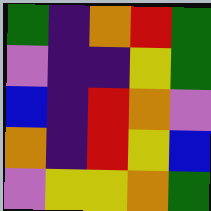[["green", "indigo", "orange", "red", "green"], ["violet", "indigo", "indigo", "yellow", "green"], ["blue", "indigo", "red", "orange", "violet"], ["orange", "indigo", "red", "yellow", "blue"], ["violet", "yellow", "yellow", "orange", "green"]]